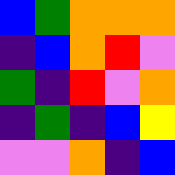[["blue", "green", "orange", "orange", "orange"], ["indigo", "blue", "orange", "red", "violet"], ["green", "indigo", "red", "violet", "orange"], ["indigo", "green", "indigo", "blue", "yellow"], ["violet", "violet", "orange", "indigo", "blue"]]